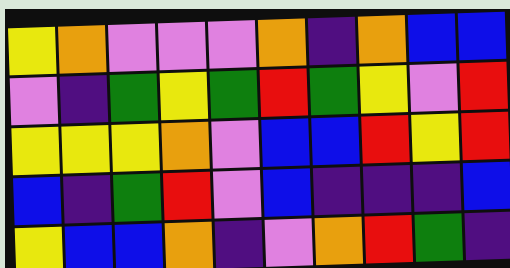[["yellow", "orange", "violet", "violet", "violet", "orange", "indigo", "orange", "blue", "blue"], ["violet", "indigo", "green", "yellow", "green", "red", "green", "yellow", "violet", "red"], ["yellow", "yellow", "yellow", "orange", "violet", "blue", "blue", "red", "yellow", "red"], ["blue", "indigo", "green", "red", "violet", "blue", "indigo", "indigo", "indigo", "blue"], ["yellow", "blue", "blue", "orange", "indigo", "violet", "orange", "red", "green", "indigo"]]